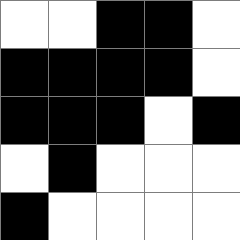[["white", "white", "black", "black", "white"], ["black", "black", "black", "black", "white"], ["black", "black", "black", "white", "black"], ["white", "black", "white", "white", "white"], ["black", "white", "white", "white", "white"]]